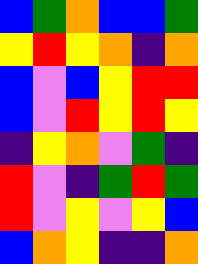[["blue", "green", "orange", "blue", "blue", "green"], ["yellow", "red", "yellow", "orange", "indigo", "orange"], ["blue", "violet", "blue", "yellow", "red", "red"], ["blue", "violet", "red", "yellow", "red", "yellow"], ["indigo", "yellow", "orange", "violet", "green", "indigo"], ["red", "violet", "indigo", "green", "red", "green"], ["red", "violet", "yellow", "violet", "yellow", "blue"], ["blue", "orange", "yellow", "indigo", "indigo", "orange"]]